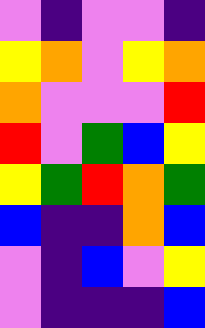[["violet", "indigo", "violet", "violet", "indigo"], ["yellow", "orange", "violet", "yellow", "orange"], ["orange", "violet", "violet", "violet", "red"], ["red", "violet", "green", "blue", "yellow"], ["yellow", "green", "red", "orange", "green"], ["blue", "indigo", "indigo", "orange", "blue"], ["violet", "indigo", "blue", "violet", "yellow"], ["violet", "indigo", "indigo", "indigo", "blue"]]